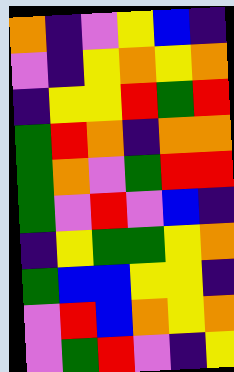[["orange", "indigo", "violet", "yellow", "blue", "indigo"], ["violet", "indigo", "yellow", "orange", "yellow", "orange"], ["indigo", "yellow", "yellow", "red", "green", "red"], ["green", "red", "orange", "indigo", "orange", "orange"], ["green", "orange", "violet", "green", "red", "red"], ["green", "violet", "red", "violet", "blue", "indigo"], ["indigo", "yellow", "green", "green", "yellow", "orange"], ["green", "blue", "blue", "yellow", "yellow", "indigo"], ["violet", "red", "blue", "orange", "yellow", "orange"], ["violet", "green", "red", "violet", "indigo", "yellow"]]